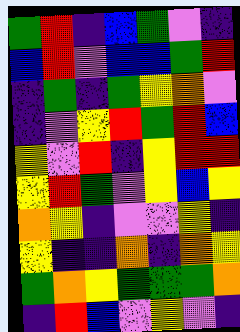[["green", "red", "indigo", "blue", "green", "violet", "indigo"], ["blue", "red", "violet", "blue", "blue", "green", "red"], ["indigo", "green", "indigo", "green", "yellow", "orange", "violet"], ["indigo", "violet", "yellow", "red", "green", "red", "blue"], ["yellow", "violet", "red", "indigo", "yellow", "red", "red"], ["yellow", "red", "green", "violet", "yellow", "blue", "yellow"], ["orange", "yellow", "indigo", "violet", "violet", "yellow", "indigo"], ["yellow", "indigo", "indigo", "orange", "indigo", "orange", "yellow"], ["green", "orange", "yellow", "green", "green", "green", "orange"], ["indigo", "red", "blue", "violet", "yellow", "violet", "indigo"]]